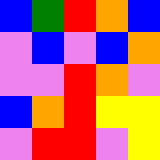[["blue", "green", "red", "orange", "blue"], ["violet", "blue", "violet", "blue", "orange"], ["violet", "violet", "red", "orange", "violet"], ["blue", "orange", "red", "yellow", "yellow"], ["violet", "red", "red", "violet", "yellow"]]